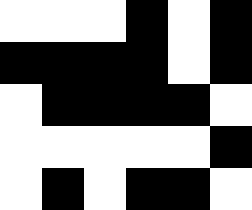[["white", "white", "white", "black", "white", "black"], ["black", "black", "black", "black", "white", "black"], ["white", "black", "black", "black", "black", "white"], ["white", "white", "white", "white", "white", "black"], ["white", "black", "white", "black", "black", "white"]]